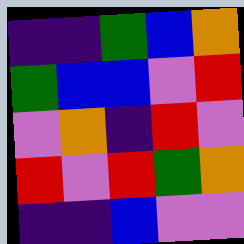[["indigo", "indigo", "green", "blue", "orange"], ["green", "blue", "blue", "violet", "red"], ["violet", "orange", "indigo", "red", "violet"], ["red", "violet", "red", "green", "orange"], ["indigo", "indigo", "blue", "violet", "violet"]]